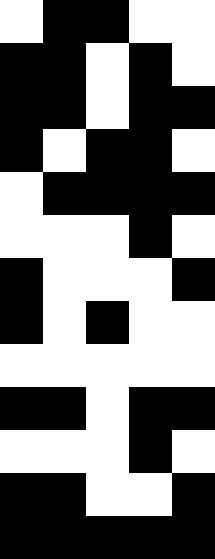[["white", "black", "black", "white", "white"], ["black", "black", "white", "black", "white"], ["black", "black", "white", "black", "black"], ["black", "white", "black", "black", "white"], ["white", "black", "black", "black", "black"], ["white", "white", "white", "black", "white"], ["black", "white", "white", "white", "black"], ["black", "white", "black", "white", "white"], ["white", "white", "white", "white", "white"], ["black", "black", "white", "black", "black"], ["white", "white", "white", "black", "white"], ["black", "black", "white", "white", "black"], ["black", "black", "black", "black", "black"]]